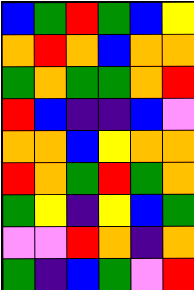[["blue", "green", "red", "green", "blue", "yellow"], ["orange", "red", "orange", "blue", "orange", "orange"], ["green", "orange", "green", "green", "orange", "red"], ["red", "blue", "indigo", "indigo", "blue", "violet"], ["orange", "orange", "blue", "yellow", "orange", "orange"], ["red", "orange", "green", "red", "green", "orange"], ["green", "yellow", "indigo", "yellow", "blue", "green"], ["violet", "violet", "red", "orange", "indigo", "orange"], ["green", "indigo", "blue", "green", "violet", "red"]]